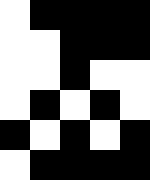[["white", "black", "black", "black", "black"], ["white", "white", "black", "black", "black"], ["white", "white", "black", "white", "white"], ["white", "black", "white", "black", "white"], ["black", "white", "black", "white", "black"], ["white", "black", "black", "black", "black"]]